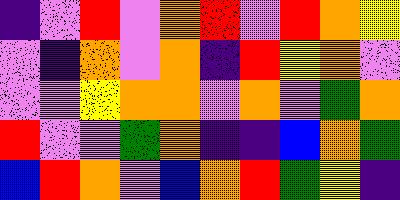[["indigo", "violet", "red", "violet", "orange", "red", "violet", "red", "orange", "yellow"], ["violet", "indigo", "orange", "violet", "orange", "indigo", "red", "yellow", "orange", "violet"], ["violet", "violet", "yellow", "orange", "orange", "violet", "orange", "violet", "green", "orange"], ["red", "violet", "violet", "green", "orange", "indigo", "indigo", "blue", "orange", "green"], ["blue", "red", "orange", "violet", "blue", "orange", "red", "green", "yellow", "indigo"]]